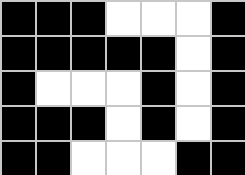[["black", "black", "black", "white", "white", "white", "black"], ["black", "black", "black", "black", "black", "white", "black"], ["black", "white", "white", "white", "black", "white", "black"], ["black", "black", "black", "white", "black", "white", "black"], ["black", "black", "white", "white", "white", "black", "black"]]